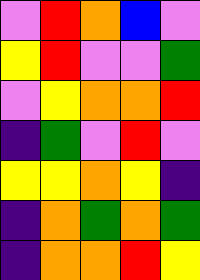[["violet", "red", "orange", "blue", "violet"], ["yellow", "red", "violet", "violet", "green"], ["violet", "yellow", "orange", "orange", "red"], ["indigo", "green", "violet", "red", "violet"], ["yellow", "yellow", "orange", "yellow", "indigo"], ["indigo", "orange", "green", "orange", "green"], ["indigo", "orange", "orange", "red", "yellow"]]